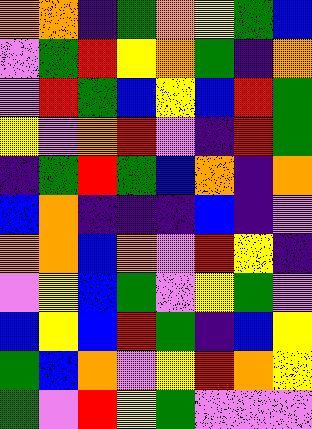[["orange", "orange", "indigo", "green", "orange", "yellow", "green", "blue"], ["violet", "green", "red", "yellow", "orange", "green", "indigo", "orange"], ["violet", "red", "green", "blue", "yellow", "blue", "red", "green"], ["yellow", "violet", "orange", "red", "violet", "indigo", "red", "green"], ["indigo", "green", "red", "green", "blue", "orange", "indigo", "orange"], ["blue", "orange", "indigo", "indigo", "indigo", "blue", "indigo", "violet"], ["orange", "orange", "blue", "orange", "violet", "red", "yellow", "indigo"], ["violet", "yellow", "blue", "green", "violet", "yellow", "green", "violet"], ["blue", "yellow", "blue", "red", "green", "indigo", "blue", "yellow"], ["green", "blue", "orange", "violet", "yellow", "red", "orange", "yellow"], ["green", "violet", "red", "yellow", "green", "violet", "violet", "violet"]]